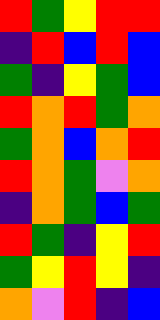[["red", "green", "yellow", "red", "red"], ["indigo", "red", "blue", "red", "blue"], ["green", "indigo", "yellow", "green", "blue"], ["red", "orange", "red", "green", "orange"], ["green", "orange", "blue", "orange", "red"], ["red", "orange", "green", "violet", "orange"], ["indigo", "orange", "green", "blue", "green"], ["red", "green", "indigo", "yellow", "red"], ["green", "yellow", "red", "yellow", "indigo"], ["orange", "violet", "red", "indigo", "blue"]]